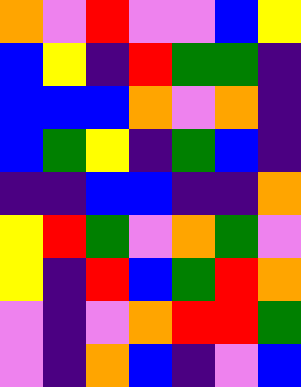[["orange", "violet", "red", "violet", "violet", "blue", "yellow"], ["blue", "yellow", "indigo", "red", "green", "green", "indigo"], ["blue", "blue", "blue", "orange", "violet", "orange", "indigo"], ["blue", "green", "yellow", "indigo", "green", "blue", "indigo"], ["indigo", "indigo", "blue", "blue", "indigo", "indigo", "orange"], ["yellow", "red", "green", "violet", "orange", "green", "violet"], ["yellow", "indigo", "red", "blue", "green", "red", "orange"], ["violet", "indigo", "violet", "orange", "red", "red", "green"], ["violet", "indigo", "orange", "blue", "indigo", "violet", "blue"]]